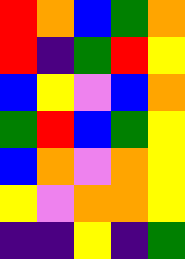[["red", "orange", "blue", "green", "orange"], ["red", "indigo", "green", "red", "yellow"], ["blue", "yellow", "violet", "blue", "orange"], ["green", "red", "blue", "green", "yellow"], ["blue", "orange", "violet", "orange", "yellow"], ["yellow", "violet", "orange", "orange", "yellow"], ["indigo", "indigo", "yellow", "indigo", "green"]]